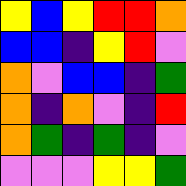[["yellow", "blue", "yellow", "red", "red", "orange"], ["blue", "blue", "indigo", "yellow", "red", "violet"], ["orange", "violet", "blue", "blue", "indigo", "green"], ["orange", "indigo", "orange", "violet", "indigo", "red"], ["orange", "green", "indigo", "green", "indigo", "violet"], ["violet", "violet", "violet", "yellow", "yellow", "green"]]